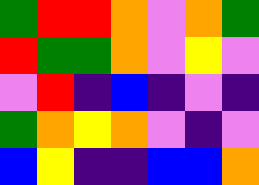[["green", "red", "red", "orange", "violet", "orange", "green"], ["red", "green", "green", "orange", "violet", "yellow", "violet"], ["violet", "red", "indigo", "blue", "indigo", "violet", "indigo"], ["green", "orange", "yellow", "orange", "violet", "indigo", "violet"], ["blue", "yellow", "indigo", "indigo", "blue", "blue", "orange"]]